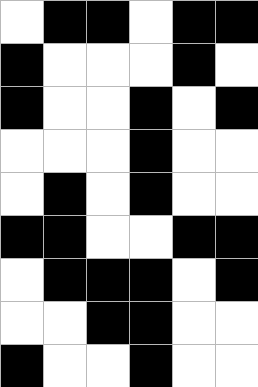[["white", "black", "black", "white", "black", "black"], ["black", "white", "white", "white", "black", "white"], ["black", "white", "white", "black", "white", "black"], ["white", "white", "white", "black", "white", "white"], ["white", "black", "white", "black", "white", "white"], ["black", "black", "white", "white", "black", "black"], ["white", "black", "black", "black", "white", "black"], ["white", "white", "black", "black", "white", "white"], ["black", "white", "white", "black", "white", "white"]]